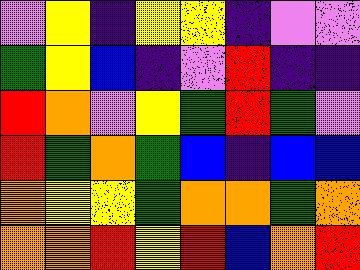[["violet", "yellow", "indigo", "yellow", "yellow", "indigo", "violet", "violet"], ["green", "yellow", "blue", "indigo", "violet", "red", "indigo", "indigo"], ["red", "orange", "violet", "yellow", "green", "red", "green", "violet"], ["red", "green", "orange", "green", "blue", "indigo", "blue", "blue"], ["orange", "yellow", "yellow", "green", "orange", "orange", "green", "orange"], ["orange", "orange", "red", "yellow", "red", "blue", "orange", "red"]]